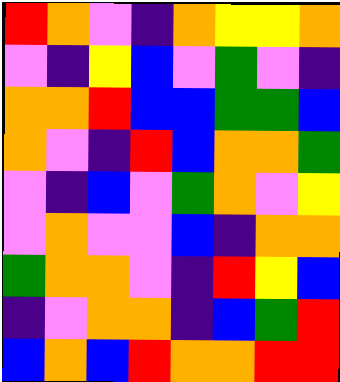[["red", "orange", "violet", "indigo", "orange", "yellow", "yellow", "orange"], ["violet", "indigo", "yellow", "blue", "violet", "green", "violet", "indigo"], ["orange", "orange", "red", "blue", "blue", "green", "green", "blue"], ["orange", "violet", "indigo", "red", "blue", "orange", "orange", "green"], ["violet", "indigo", "blue", "violet", "green", "orange", "violet", "yellow"], ["violet", "orange", "violet", "violet", "blue", "indigo", "orange", "orange"], ["green", "orange", "orange", "violet", "indigo", "red", "yellow", "blue"], ["indigo", "violet", "orange", "orange", "indigo", "blue", "green", "red"], ["blue", "orange", "blue", "red", "orange", "orange", "red", "red"]]